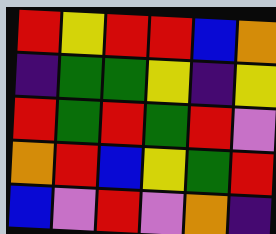[["red", "yellow", "red", "red", "blue", "orange"], ["indigo", "green", "green", "yellow", "indigo", "yellow"], ["red", "green", "red", "green", "red", "violet"], ["orange", "red", "blue", "yellow", "green", "red"], ["blue", "violet", "red", "violet", "orange", "indigo"]]